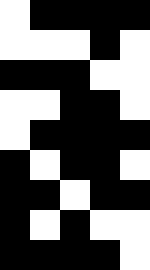[["white", "black", "black", "black", "black"], ["white", "white", "white", "black", "white"], ["black", "black", "black", "white", "white"], ["white", "white", "black", "black", "white"], ["white", "black", "black", "black", "black"], ["black", "white", "black", "black", "white"], ["black", "black", "white", "black", "black"], ["black", "white", "black", "white", "white"], ["black", "black", "black", "black", "white"]]